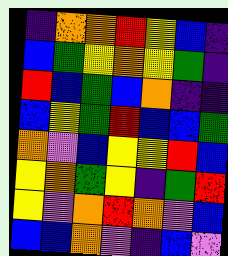[["indigo", "orange", "orange", "red", "yellow", "blue", "indigo"], ["blue", "green", "yellow", "orange", "yellow", "green", "indigo"], ["red", "blue", "green", "blue", "orange", "indigo", "indigo"], ["blue", "yellow", "green", "red", "blue", "blue", "green"], ["orange", "violet", "blue", "yellow", "yellow", "red", "blue"], ["yellow", "orange", "green", "yellow", "indigo", "green", "red"], ["yellow", "violet", "orange", "red", "orange", "violet", "blue"], ["blue", "blue", "orange", "violet", "indigo", "blue", "violet"]]